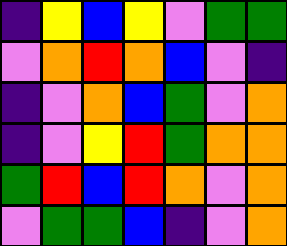[["indigo", "yellow", "blue", "yellow", "violet", "green", "green"], ["violet", "orange", "red", "orange", "blue", "violet", "indigo"], ["indigo", "violet", "orange", "blue", "green", "violet", "orange"], ["indigo", "violet", "yellow", "red", "green", "orange", "orange"], ["green", "red", "blue", "red", "orange", "violet", "orange"], ["violet", "green", "green", "blue", "indigo", "violet", "orange"]]